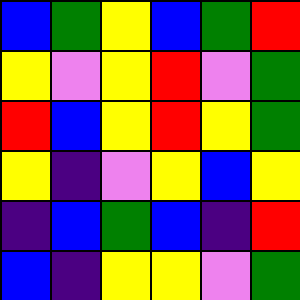[["blue", "green", "yellow", "blue", "green", "red"], ["yellow", "violet", "yellow", "red", "violet", "green"], ["red", "blue", "yellow", "red", "yellow", "green"], ["yellow", "indigo", "violet", "yellow", "blue", "yellow"], ["indigo", "blue", "green", "blue", "indigo", "red"], ["blue", "indigo", "yellow", "yellow", "violet", "green"]]